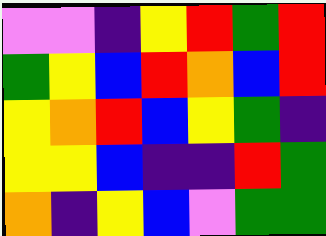[["violet", "violet", "indigo", "yellow", "red", "green", "red"], ["green", "yellow", "blue", "red", "orange", "blue", "red"], ["yellow", "orange", "red", "blue", "yellow", "green", "indigo"], ["yellow", "yellow", "blue", "indigo", "indigo", "red", "green"], ["orange", "indigo", "yellow", "blue", "violet", "green", "green"]]